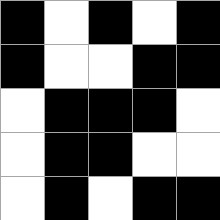[["black", "white", "black", "white", "black"], ["black", "white", "white", "black", "black"], ["white", "black", "black", "black", "white"], ["white", "black", "black", "white", "white"], ["white", "black", "white", "black", "black"]]